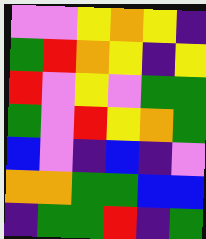[["violet", "violet", "yellow", "orange", "yellow", "indigo"], ["green", "red", "orange", "yellow", "indigo", "yellow"], ["red", "violet", "yellow", "violet", "green", "green"], ["green", "violet", "red", "yellow", "orange", "green"], ["blue", "violet", "indigo", "blue", "indigo", "violet"], ["orange", "orange", "green", "green", "blue", "blue"], ["indigo", "green", "green", "red", "indigo", "green"]]